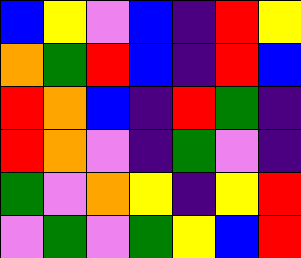[["blue", "yellow", "violet", "blue", "indigo", "red", "yellow"], ["orange", "green", "red", "blue", "indigo", "red", "blue"], ["red", "orange", "blue", "indigo", "red", "green", "indigo"], ["red", "orange", "violet", "indigo", "green", "violet", "indigo"], ["green", "violet", "orange", "yellow", "indigo", "yellow", "red"], ["violet", "green", "violet", "green", "yellow", "blue", "red"]]